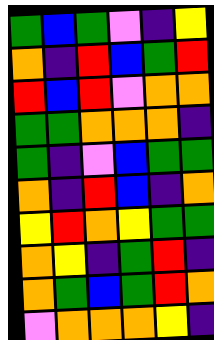[["green", "blue", "green", "violet", "indigo", "yellow"], ["orange", "indigo", "red", "blue", "green", "red"], ["red", "blue", "red", "violet", "orange", "orange"], ["green", "green", "orange", "orange", "orange", "indigo"], ["green", "indigo", "violet", "blue", "green", "green"], ["orange", "indigo", "red", "blue", "indigo", "orange"], ["yellow", "red", "orange", "yellow", "green", "green"], ["orange", "yellow", "indigo", "green", "red", "indigo"], ["orange", "green", "blue", "green", "red", "orange"], ["violet", "orange", "orange", "orange", "yellow", "indigo"]]